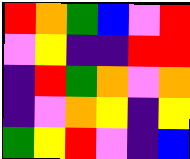[["red", "orange", "green", "blue", "violet", "red"], ["violet", "yellow", "indigo", "indigo", "red", "red"], ["indigo", "red", "green", "orange", "violet", "orange"], ["indigo", "violet", "orange", "yellow", "indigo", "yellow"], ["green", "yellow", "red", "violet", "indigo", "blue"]]